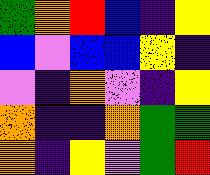[["green", "orange", "red", "blue", "indigo", "yellow"], ["blue", "violet", "blue", "blue", "yellow", "indigo"], ["violet", "indigo", "orange", "violet", "indigo", "yellow"], ["orange", "indigo", "indigo", "orange", "green", "green"], ["orange", "indigo", "yellow", "violet", "green", "red"]]